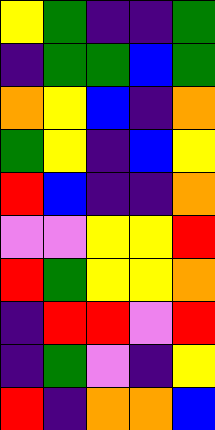[["yellow", "green", "indigo", "indigo", "green"], ["indigo", "green", "green", "blue", "green"], ["orange", "yellow", "blue", "indigo", "orange"], ["green", "yellow", "indigo", "blue", "yellow"], ["red", "blue", "indigo", "indigo", "orange"], ["violet", "violet", "yellow", "yellow", "red"], ["red", "green", "yellow", "yellow", "orange"], ["indigo", "red", "red", "violet", "red"], ["indigo", "green", "violet", "indigo", "yellow"], ["red", "indigo", "orange", "orange", "blue"]]